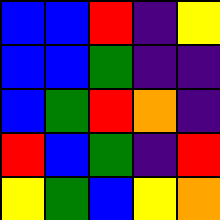[["blue", "blue", "red", "indigo", "yellow"], ["blue", "blue", "green", "indigo", "indigo"], ["blue", "green", "red", "orange", "indigo"], ["red", "blue", "green", "indigo", "red"], ["yellow", "green", "blue", "yellow", "orange"]]